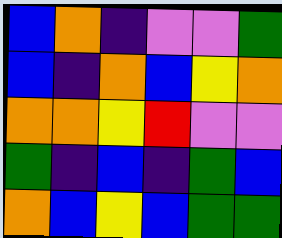[["blue", "orange", "indigo", "violet", "violet", "green"], ["blue", "indigo", "orange", "blue", "yellow", "orange"], ["orange", "orange", "yellow", "red", "violet", "violet"], ["green", "indigo", "blue", "indigo", "green", "blue"], ["orange", "blue", "yellow", "blue", "green", "green"]]